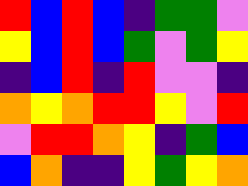[["red", "blue", "red", "blue", "indigo", "green", "green", "violet"], ["yellow", "blue", "red", "blue", "green", "violet", "green", "yellow"], ["indigo", "blue", "red", "indigo", "red", "violet", "violet", "indigo"], ["orange", "yellow", "orange", "red", "red", "yellow", "violet", "red"], ["violet", "red", "red", "orange", "yellow", "indigo", "green", "blue"], ["blue", "orange", "indigo", "indigo", "yellow", "green", "yellow", "orange"]]